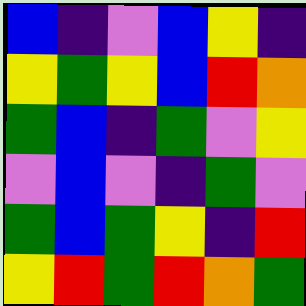[["blue", "indigo", "violet", "blue", "yellow", "indigo"], ["yellow", "green", "yellow", "blue", "red", "orange"], ["green", "blue", "indigo", "green", "violet", "yellow"], ["violet", "blue", "violet", "indigo", "green", "violet"], ["green", "blue", "green", "yellow", "indigo", "red"], ["yellow", "red", "green", "red", "orange", "green"]]